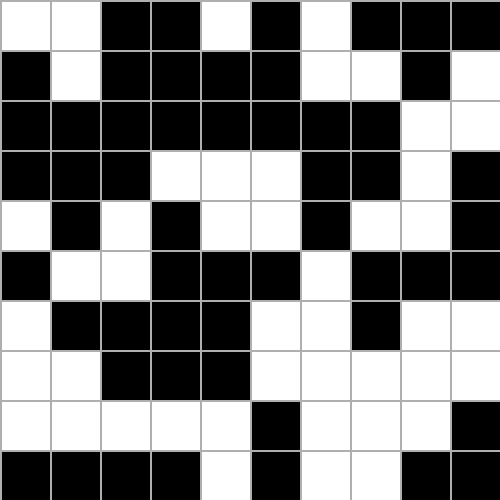[["white", "white", "black", "black", "white", "black", "white", "black", "black", "black"], ["black", "white", "black", "black", "black", "black", "white", "white", "black", "white"], ["black", "black", "black", "black", "black", "black", "black", "black", "white", "white"], ["black", "black", "black", "white", "white", "white", "black", "black", "white", "black"], ["white", "black", "white", "black", "white", "white", "black", "white", "white", "black"], ["black", "white", "white", "black", "black", "black", "white", "black", "black", "black"], ["white", "black", "black", "black", "black", "white", "white", "black", "white", "white"], ["white", "white", "black", "black", "black", "white", "white", "white", "white", "white"], ["white", "white", "white", "white", "white", "black", "white", "white", "white", "black"], ["black", "black", "black", "black", "white", "black", "white", "white", "black", "black"]]